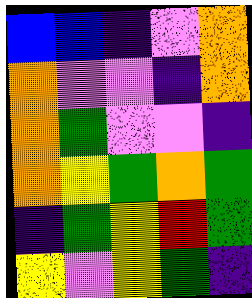[["blue", "blue", "indigo", "violet", "orange"], ["orange", "violet", "violet", "indigo", "orange"], ["orange", "green", "violet", "violet", "indigo"], ["orange", "yellow", "green", "orange", "green"], ["indigo", "green", "yellow", "red", "green"], ["yellow", "violet", "yellow", "green", "indigo"]]